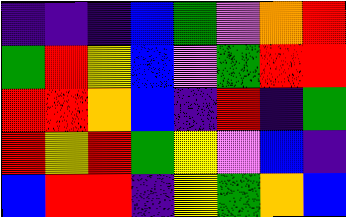[["indigo", "indigo", "indigo", "blue", "green", "violet", "orange", "red"], ["green", "red", "yellow", "blue", "violet", "green", "red", "red"], ["red", "red", "orange", "blue", "indigo", "red", "indigo", "green"], ["red", "yellow", "red", "green", "yellow", "violet", "blue", "indigo"], ["blue", "red", "red", "indigo", "yellow", "green", "orange", "blue"]]